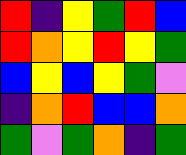[["red", "indigo", "yellow", "green", "red", "blue"], ["red", "orange", "yellow", "red", "yellow", "green"], ["blue", "yellow", "blue", "yellow", "green", "violet"], ["indigo", "orange", "red", "blue", "blue", "orange"], ["green", "violet", "green", "orange", "indigo", "green"]]